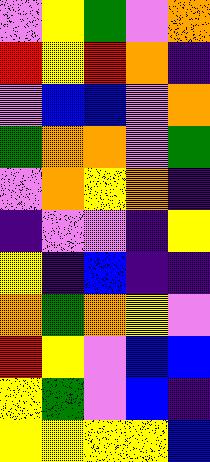[["violet", "yellow", "green", "violet", "orange"], ["red", "yellow", "red", "orange", "indigo"], ["violet", "blue", "blue", "violet", "orange"], ["green", "orange", "orange", "violet", "green"], ["violet", "orange", "yellow", "orange", "indigo"], ["indigo", "violet", "violet", "indigo", "yellow"], ["yellow", "indigo", "blue", "indigo", "indigo"], ["orange", "green", "orange", "yellow", "violet"], ["red", "yellow", "violet", "blue", "blue"], ["yellow", "green", "violet", "blue", "indigo"], ["yellow", "yellow", "yellow", "yellow", "blue"]]